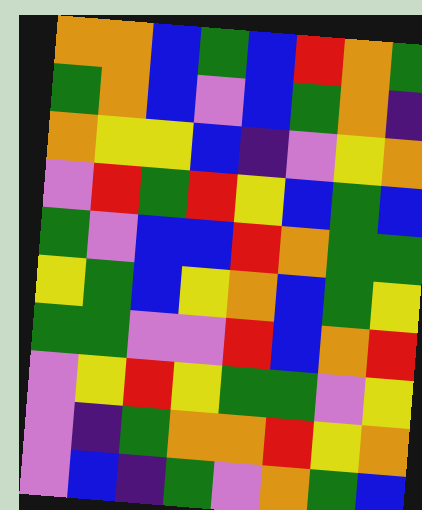[["orange", "orange", "blue", "green", "blue", "red", "orange", "green"], ["green", "orange", "blue", "violet", "blue", "green", "orange", "indigo"], ["orange", "yellow", "yellow", "blue", "indigo", "violet", "yellow", "orange"], ["violet", "red", "green", "red", "yellow", "blue", "green", "blue"], ["green", "violet", "blue", "blue", "red", "orange", "green", "green"], ["yellow", "green", "blue", "yellow", "orange", "blue", "green", "yellow"], ["green", "green", "violet", "violet", "red", "blue", "orange", "red"], ["violet", "yellow", "red", "yellow", "green", "green", "violet", "yellow"], ["violet", "indigo", "green", "orange", "orange", "red", "yellow", "orange"], ["violet", "blue", "indigo", "green", "violet", "orange", "green", "blue"]]